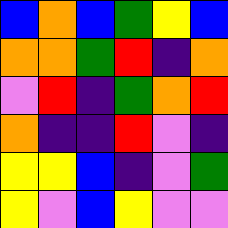[["blue", "orange", "blue", "green", "yellow", "blue"], ["orange", "orange", "green", "red", "indigo", "orange"], ["violet", "red", "indigo", "green", "orange", "red"], ["orange", "indigo", "indigo", "red", "violet", "indigo"], ["yellow", "yellow", "blue", "indigo", "violet", "green"], ["yellow", "violet", "blue", "yellow", "violet", "violet"]]